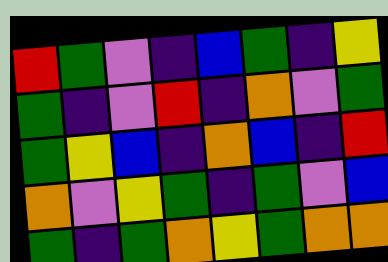[["red", "green", "violet", "indigo", "blue", "green", "indigo", "yellow"], ["green", "indigo", "violet", "red", "indigo", "orange", "violet", "green"], ["green", "yellow", "blue", "indigo", "orange", "blue", "indigo", "red"], ["orange", "violet", "yellow", "green", "indigo", "green", "violet", "blue"], ["green", "indigo", "green", "orange", "yellow", "green", "orange", "orange"]]